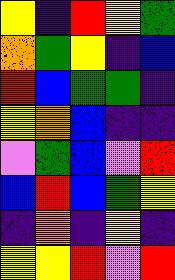[["yellow", "indigo", "red", "yellow", "green"], ["orange", "green", "yellow", "indigo", "blue"], ["red", "blue", "green", "green", "indigo"], ["yellow", "orange", "blue", "indigo", "indigo"], ["violet", "green", "blue", "violet", "red"], ["blue", "red", "blue", "green", "yellow"], ["indigo", "orange", "indigo", "yellow", "indigo"], ["yellow", "yellow", "red", "violet", "red"]]